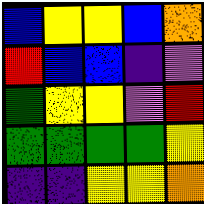[["blue", "yellow", "yellow", "blue", "orange"], ["red", "blue", "blue", "indigo", "violet"], ["green", "yellow", "yellow", "violet", "red"], ["green", "green", "green", "green", "yellow"], ["indigo", "indigo", "yellow", "yellow", "orange"]]